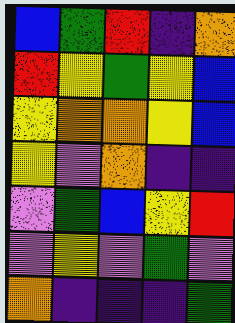[["blue", "green", "red", "indigo", "orange"], ["red", "yellow", "green", "yellow", "blue"], ["yellow", "orange", "orange", "yellow", "blue"], ["yellow", "violet", "orange", "indigo", "indigo"], ["violet", "green", "blue", "yellow", "red"], ["violet", "yellow", "violet", "green", "violet"], ["orange", "indigo", "indigo", "indigo", "green"]]